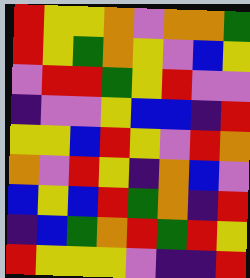[["red", "yellow", "yellow", "orange", "violet", "orange", "orange", "green"], ["red", "yellow", "green", "orange", "yellow", "violet", "blue", "yellow"], ["violet", "red", "red", "green", "yellow", "red", "violet", "violet"], ["indigo", "violet", "violet", "yellow", "blue", "blue", "indigo", "red"], ["yellow", "yellow", "blue", "red", "yellow", "violet", "red", "orange"], ["orange", "violet", "red", "yellow", "indigo", "orange", "blue", "violet"], ["blue", "yellow", "blue", "red", "green", "orange", "indigo", "red"], ["indigo", "blue", "green", "orange", "red", "green", "red", "yellow"], ["red", "yellow", "yellow", "yellow", "violet", "indigo", "indigo", "red"]]